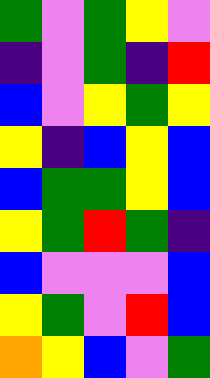[["green", "violet", "green", "yellow", "violet"], ["indigo", "violet", "green", "indigo", "red"], ["blue", "violet", "yellow", "green", "yellow"], ["yellow", "indigo", "blue", "yellow", "blue"], ["blue", "green", "green", "yellow", "blue"], ["yellow", "green", "red", "green", "indigo"], ["blue", "violet", "violet", "violet", "blue"], ["yellow", "green", "violet", "red", "blue"], ["orange", "yellow", "blue", "violet", "green"]]